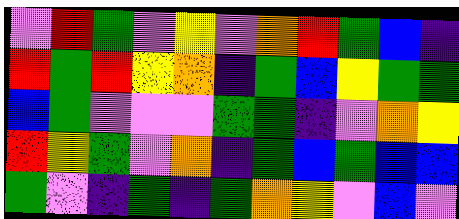[["violet", "red", "green", "violet", "yellow", "violet", "orange", "red", "green", "blue", "indigo"], ["red", "green", "red", "yellow", "orange", "indigo", "green", "blue", "yellow", "green", "green"], ["blue", "green", "violet", "violet", "violet", "green", "green", "indigo", "violet", "orange", "yellow"], ["red", "yellow", "green", "violet", "orange", "indigo", "green", "blue", "green", "blue", "blue"], ["green", "violet", "indigo", "green", "indigo", "green", "orange", "yellow", "violet", "blue", "violet"]]